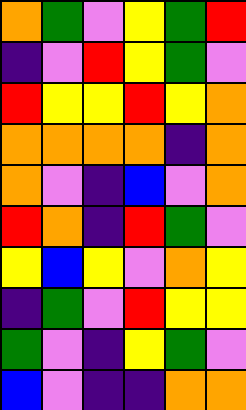[["orange", "green", "violet", "yellow", "green", "red"], ["indigo", "violet", "red", "yellow", "green", "violet"], ["red", "yellow", "yellow", "red", "yellow", "orange"], ["orange", "orange", "orange", "orange", "indigo", "orange"], ["orange", "violet", "indigo", "blue", "violet", "orange"], ["red", "orange", "indigo", "red", "green", "violet"], ["yellow", "blue", "yellow", "violet", "orange", "yellow"], ["indigo", "green", "violet", "red", "yellow", "yellow"], ["green", "violet", "indigo", "yellow", "green", "violet"], ["blue", "violet", "indigo", "indigo", "orange", "orange"]]